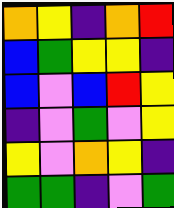[["orange", "yellow", "indigo", "orange", "red"], ["blue", "green", "yellow", "yellow", "indigo"], ["blue", "violet", "blue", "red", "yellow"], ["indigo", "violet", "green", "violet", "yellow"], ["yellow", "violet", "orange", "yellow", "indigo"], ["green", "green", "indigo", "violet", "green"]]